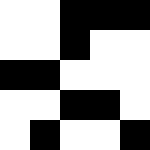[["white", "white", "black", "black", "black"], ["white", "white", "black", "white", "white"], ["black", "black", "white", "white", "white"], ["white", "white", "black", "black", "white"], ["white", "black", "white", "white", "black"]]